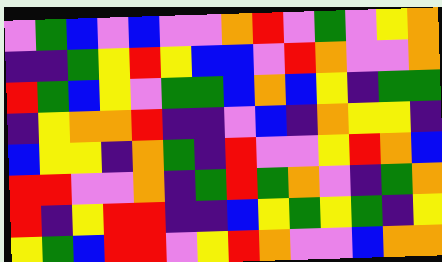[["violet", "green", "blue", "violet", "blue", "violet", "violet", "orange", "red", "violet", "green", "violet", "yellow", "orange"], ["indigo", "indigo", "green", "yellow", "red", "yellow", "blue", "blue", "violet", "red", "orange", "violet", "violet", "orange"], ["red", "green", "blue", "yellow", "violet", "green", "green", "blue", "orange", "blue", "yellow", "indigo", "green", "green"], ["indigo", "yellow", "orange", "orange", "red", "indigo", "indigo", "violet", "blue", "indigo", "orange", "yellow", "yellow", "indigo"], ["blue", "yellow", "yellow", "indigo", "orange", "green", "indigo", "red", "violet", "violet", "yellow", "red", "orange", "blue"], ["red", "red", "violet", "violet", "orange", "indigo", "green", "red", "green", "orange", "violet", "indigo", "green", "orange"], ["red", "indigo", "yellow", "red", "red", "indigo", "indigo", "blue", "yellow", "green", "yellow", "green", "indigo", "yellow"], ["yellow", "green", "blue", "red", "red", "violet", "yellow", "red", "orange", "violet", "violet", "blue", "orange", "orange"]]